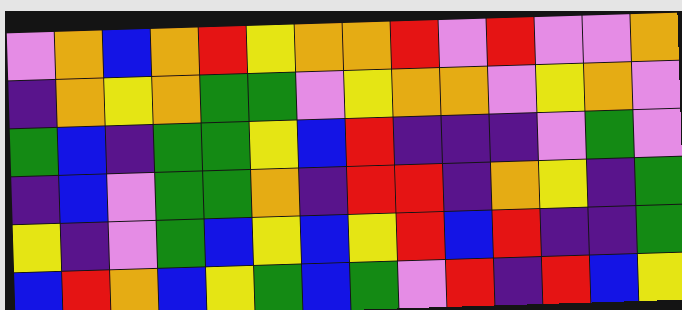[["violet", "orange", "blue", "orange", "red", "yellow", "orange", "orange", "red", "violet", "red", "violet", "violet", "orange"], ["indigo", "orange", "yellow", "orange", "green", "green", "violet", "yellow", "orange", "orange", "violet", "yellow", "orange", "violet"], ["green", "blue", "indigo", "green", "green", "yellow", "blue", "red", "indigo", "indigo", "indigo", "violet", "green", "violet"], ["indigo", "blue", "violet", "green", "green", "orange", "indigo", "red", "red", "indigo", "orange", "yellow", "indigo", "green"], ["yellow", "indigo", "violet", "green", "blue", "yellow", "blue", "yellow", "red", "blue", "red", "indigo", "indigo", "green"], ["blue", "red", "orange", "blue", "yellow", "green", "blue", "green", "violet", "red", "indigo", "red", "blue", "yellow"]]